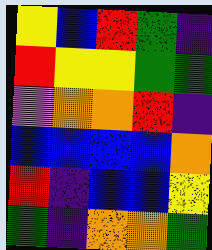[["yellow", "blue", "red", "green", "indigo"], ["red", "yellow", "yellow", "green", "green"], ["violet", "orange", "orange", "red", "indigo"], ["blue", "blue", "blue", "blue", "orange"], ["red", "indigo", "blue", "blue", "yellow"], ["green", "indigo", "orange", "orange", "green"]]